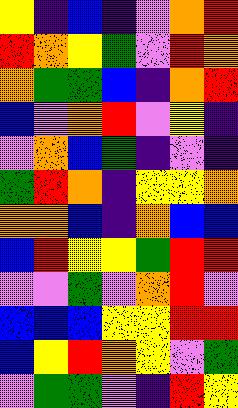[["yellow", "indigo", "blue", "indigo", "violet", "orange", "red"], ["red", "orange", "yellow", "green", "violet", "red", "orange"], ["orange", "green", "green", "blue", "indigo", "orange", "red"], ["blue", "violet", "orange", "red", "violet", "yellow", "indigo"], ["violet", "orange", "blue", "green", "indigo", "violet", "indigo"], ["green", "red", "orange", "indigo", "yellow", "yellow", "orange"], ["orange", "orange", "blue", "indigo", "orange", "blue", "blue"], ["blue", "red", "yellow", "yellow", "green", "red", "red"], ["violet", "violet", "green", "violet", "orange", "red", "violet"], ["blue", "blue", "blue", "yellow", "yellow", "red", "red"], ["blue", "yellow", "red", "orange", "yellow", "violet", "green"], ["violet", "green", "green", "violet", "indigo", "red", "yellow"]]